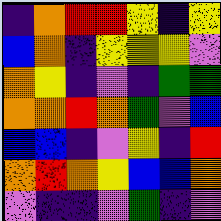[["indigo", "orange", "red", "red", "yellow", "indigo", "yellow"], ["blue", "orange", "indigo", "yellow", "yellow", "yellow", "violet"], ["orange", "yellow", "indigo", "violet", "indigo", "green", "green"], ["orange", "orange", "red", "orange", "green", "violet", "blue"], ["blue", "blue", "indigo", "violet", "yellow", "indigo", "red"], ["orange", "red", "orange", "yellow", "blue", "blue", "orange"], ["violet", "indigo", "indigo", "violet", "green", "indigo", "violet"]]